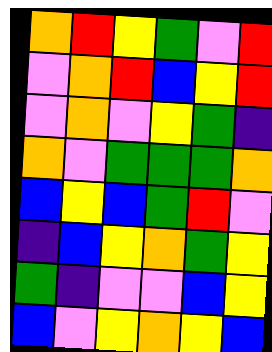[["orange", "red", "yellow", "green", "violet", "red"], ["violet", "orange", "red", "blue", "yellow", "red"], ["violet", "orange", "violet", "yellow", "green", "indigo"], ["orange", "violet", "green", "green", "green", "orange"], ["blue", "yellow", "blue", "green", "red", "violet"], ["indigo", "blue", "yellow", "orange", "green", "yellow"], ["green", "indigo", "violet", "violet", "blue", "yellow"], ["blue", "violet", "yellow", "orange", "yellow", "blue"]]